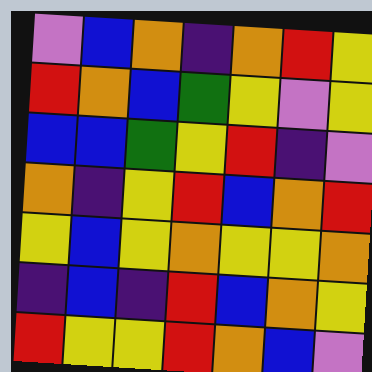[["violet", "blue", "orange", "indigo", "orange", "red", "yellow"], ["red", "orange", "blue", "green", "yellow", "violet", "yellow"], ["blue", "blue", "green", "yellow", "red", "indigo", "violet"], ["orange", "indigo", "yellow", "red", "blue", "orange", "red"], ["yellow", "blue", "yellow", "orange", "yellow", "yellow", "orange"], ["indigo", "blue", "indigo", "red", "blue", "orange", "yellow"], ["red", "yellow", "yellow", "red", "orange", "blue", "violet"]]